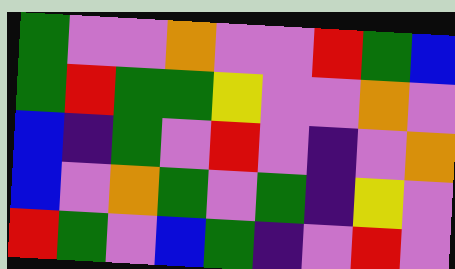[["green", "violet", "violet", "orange", "violet", "violet", "red", "green", "blue"], ["green", "red", "green", "green", "yellow", "violet", "violet", "orange", "violet"], ["blue", "indigo", "green", "violet", "red", "violet", "indigo", "violet", "orange"], ["blue", "violet", "orange", "green", "violet", "green", "indigo", "yellow", "violet"], ["red", "green", "violet", "blue", "green", "indigo", "violet", "red", "violet"]]